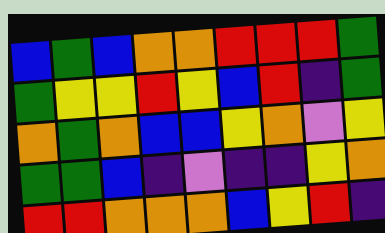[["blue", "green", "blue", "orange", "orange", "red", "red", "red", "green"], ["green", "yellow", "yellow", "red", "yellow", "blue", "red", "indigo", "green"], ["orange", "green", "orange", "blue", "blue", "yellow", "orange", "violet", "yellow"], ["green", "green", "blue", "indigo", "violet", "indigo", "indigo", "yellow", "orange"], ["red", "red", "orange", "orange", "orange", "blue", "yellow", "red", "indigo"]]